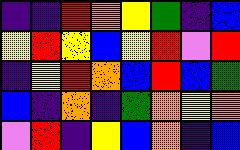[["indigo", "indigo", "red", "orange", "yellow", "green", "indigo", "blue"], ["yellow", "red", "yellow", "blue", "yellow", "red", "violet", "red"], ["indigo", "yellow", "red", "orange", "blue", "red", "blue", "green"], ["blue", "indigo", "orange", "indigo", "green", "orange", "yellow", "orange"], ["violet", "red", "indigo", "yellow", "blue", "orange", "indigo", "blue"]]